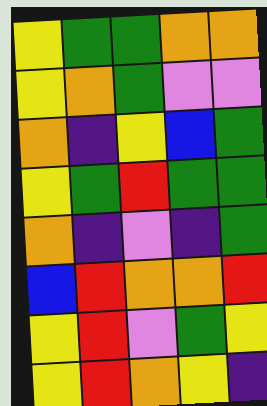[["yellow", "green", "green", "orange", "orange"], ["yellow", "orange", "green", "violet", "violet"], ["orange", "indigo", "yellow", "blue", "green"], ["yellow", "green", "red", "green", "green"], ["orange", "indigo", "violet", "indigo", "green"], ["blue", "red", "orange", "orange", "red"], ["yellow", "red", "violet", "green", "yellow"], ["yellow", "red", "orange", "yellow", "indigo"]]